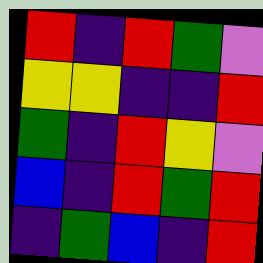[["red", "indigo", "red", "green", "violet"], ["yellow", "yellow", "indigo", "indigo", "red"], ["green", "indigo", "red", "yellow", "violet"], ["blue", "indigo", "red", "green", "red"], ["indigo", "green", "blue", "indigo", "red"]]